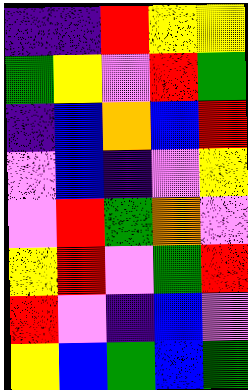[["indigo", "indigo", "red", "yellow", "yellow"], ["green", "yellow", "violet", "red", "green"], ["indigo", "blue", "orange", "blue", "red"], ["violet", "blue", "indigo", "violet", "yellow"], ["violet", "red", "green", "orange", "violet"], ["yellow", "red", "violet", "green", "red"], ["red", "violet", "indigo", "blue", "violet"], ["yellow", "blue", "green", "blue", "green"]]